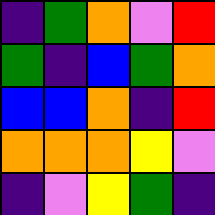[["indigo", "green", "orange", "violet", "red"], ["green", "indigo", "blue", "green", "orange"], ["blue", "blue", "orange", "indigo", "red"], ["orange", "orange", "orange", "yellow", "violet"], ["indigo", "violet", "yellow", "green", "indigo"]]